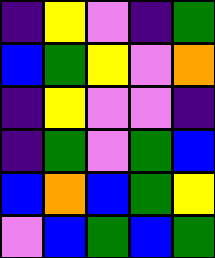[["indigo", "yellow", "violet", "indigo", "green"], ["blue", "green", "yellow", "violet", "orange"], ["indigo", "yellow", "violet", "violet", "indigo"], ["indigo", "green", "violet", "green", "blue"], ["blue", "orange", "blue", "green", "yellow"], ["violet", "blue", "green", "blue", "green"]]